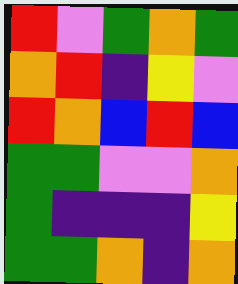[["red", "violet", "green", "orange", "green"], ["orange", "red", "indigo", "yellow", "violet"], ["red", "orange", "blue", "red", "blue"], ["green", "green", "violet", "violet", "orange"], ["green", "indigo", "indigo", "indigo", "yellow"], ["green", "green", "orange", "indigo", "orange"]]